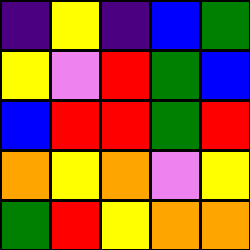[["indigo", "yellow", "indigo", "blue", "green"], ["yellow", "violet", "red", "green", "blue"], ["blue", "red", "red", "green", "red"], ["orange", "yellow", "orange", "violet", "yellow"], ["green", "red", "yellow", "orange", "orange"]]